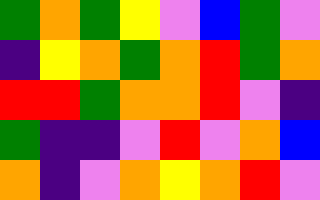[["green", "orange", "green", "yellow", "violet", "blue", "green", "violet"], ["indigo", "yellow", "orange", "green", "orange", "red", "green", "orange"], ["red", "red", "green", "orange", "orange", "red", "violet", "indigo"], ["green", "indigo", "indigo", "violet", "red", "violet", "orange", "blue"], ["orange", "indigo", "violet", "orange", "yellow", "orange", "red", "violet"]]